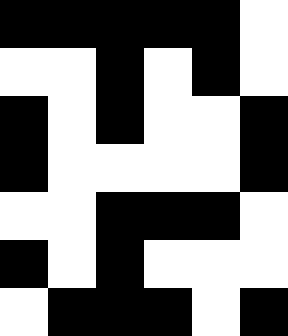[["black", "black", "black", "black", "black", "white"], ["white", "white", "black", "white", "black", "white"], ["black", "white", "black", "white", "white", "black"], ["black", "white", "white", "white", "white", "black"], ["white", "white", "black", "black", "black", "white"], ["black", "white", "black", "white", "white", "white"], ["white", "black", "black", "black", "white", "black"]]